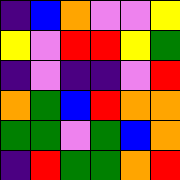[["indigo", "blue", "orange", "violet", "violet", "yellow"], ["yellow", "violet", "red", "red", "yellow", "green"], ["indigo", "violet", "indigo", "indigo", "violet", "red"], ["orange", "green", "blue", "red", "orange", "orange"], ["green", "green", "violet", "green", "blue", "orange"], ["indigo", "red", "green", "green", "orange", "red"]]